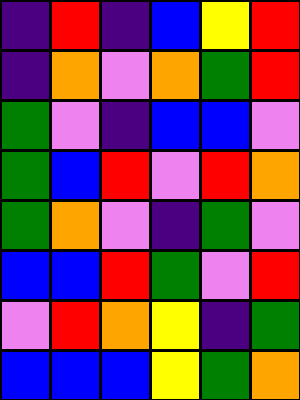[["indigo", "red", "indigo", "blue", "yellow", "red"], ["indigo", "orange", "violet", "orange", "green", "red"], ["green", "violet", "indigo", "blue", "blue", "violet"], ["green", "blue", "red", "violet", "red", "orange"], ["green", "orange", "violet", "indigo", "green", "violet"], ["blue", "blue", "red", "green", "violet", "red"], ["violet", "red", "orange", "yellow", "indigo", "green"], ["blue", "blue", "blue", "yellow", "green", "orange"]]